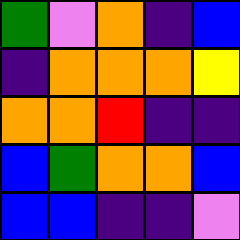[["green", "violet", "orange", "indigo", "blue"], ["indigo", "orange", "orange", "orange", "yellow"], ["orange", "orange", "red", "indigo", "indigo"], ["blue", "green", "orange", "orange", "blue"], ["blue", "blue", "indigo", "indigo", "violet"]]